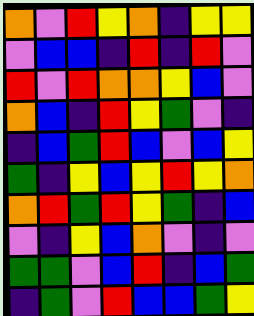[["orange", "violet", "red", "yellow", "orange", "indigo", "yellow", "yellow"], ["violet", "blue", "blue", "indigo", "red", "indigo", "red", "violet"], ["red", "violet", "red", "orange", "orange", "yellow", "blue", "violet"], ["orange", "blue", "indigo", "red", "yellow", "green", "violet", "indigo"], ["indigo", "blue", "green", "red", "blue", "violet", "blue", "yellow"], ["green", "indigo", "yellow", "blue", "yellow", "red", "yellow", "orange"], ["orange", "red", "green", "red", "yellow", "green", "indigo", "blue"], ["violet", "indigo", "yellow", "blue", "orange", "violet", "indigo", "violet"], ["green", "green", "violet", "blue", "red", "indigo", "blue", "green"], ["indigo", "green", "violet", "red", "blue", "blue", "green", "yellow"]]